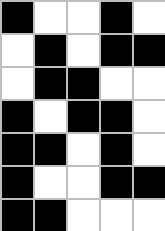[["black", "white", "white", "black", "white"], ["white", "black", "white", "black", "black"], ["white", "black", "black", "white", "white"], ["black", "white", "black", "black", "white"], ["black", "black", "white", "black", "white"], ["black", "white", "white", "black", "black"], ["black", "black", "white", "white", "white"]]